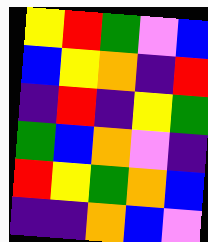[["yellow", "red", "green", "violet", "blue"], ["blue", "yellow", "orange", "indigo", "red"], ["indigo", "red", "indigo", "yellow", "green"], ["green", "blue", "orange", "violet", "indigo"], ["red", "yellow", "green", "orange", "blue"], ["indigo", "indigo", "orange", "blue", "violet"]]